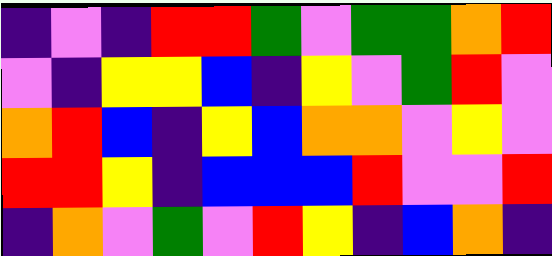[["indigo", "violet", "indigo", "red", "red", "green", "violet", "green", "green", "orange", "red"], ["violet", "indigo", "yellow", "yellow", "blue", "indigo", "yellow", "violet", "green", "red", "violet"], ["orange", "red", "blue", "indigo", "yellow", "blue", "orange", "orange", "violet", "yellow", "violet"], ["red", "red", "yellow", "indigo", "blue", "blue", "blue", "red", "violet", "violet", "red"], ["indigo", "orange", "violet", "green", "violet", "red", "yellow", "indigo", "blue", "orange", "indigo"]]